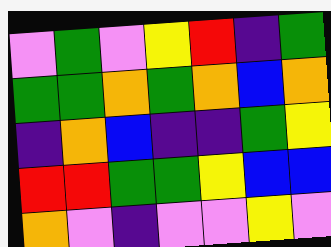[["violet", "green", "violet", "yellow", "red", "indigo", "green"], ["green", "green", "orange", "green", "orange", "blue", "orange"], ["indigo", "orange", "blue", "indigo", "indigo", "green", "yellow"], ["red", "red", "green", "green", "yellow", "blue", "blue"], ["orange", "violet", "indigo", "violet", "violet", "yellow", "violet"]]